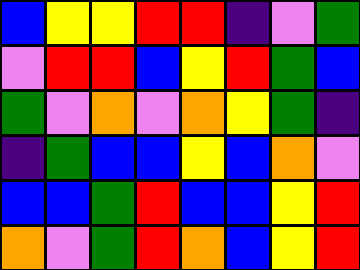[["blue", "yellow", "yellow", "red", "red", "indigo", "violet", "green"], ["violet", "red", "red", "blue", "yellow", "red", "green", "blue"], ["green", "violet", "orange", "violet", "orange", "yellow", "green", "indigo"], ["indigo", "green", "blue", "blue", "yellow", "blue", "orange", "violet"], ["blue", "blue", "green", "red", "blue", "blue", "yellow", "red"], ["orange", "violet", "green", "red", "orange", "blue", "yellow", "red"]]